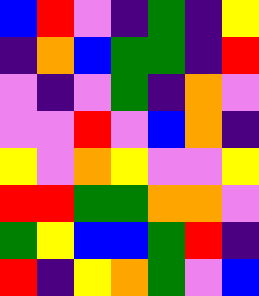[["blue", "red", "violet", "indigo", "green", "indigo", "yellow"], ["indigo", "orange", "blue", "green", "green", "indigo", "red"], ["violet", "indigo", "violet", "green", "indigo", "orange", "violet"], ["violet", "violet", "red", "violet", "blue", "orange", "indigo"], ["yellow", "violet", "orange", "yellow", "violet", "violet", "yellow"], ["red", "red", "green", "green", "orange", "orange", "violet"], ["green", "yellow", "blue", "blue", "green", "red", "indigo"], ["red", "indigo", "yellow", "orange", "green", "violet", "blue"]]